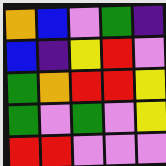[["orange", "blue", "violet", "green", "indigo"], ["blue", "indigo", "yellow", "red", "violet"], ["green", "orange", "red", "red", "yellow"], ["green", "violet", "green", "violet", "yellow"], ["red", "red", "violet", "violet", "violet"]]